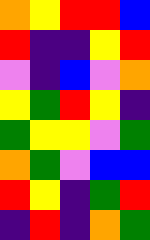[["orange", "yellow", "red", "red", "blue"], ["red", "indigo", "indigo", "yellow", "red"], ["violet", "indigo", "blue", "violet", "orange"], ["yellow", "green", "red", "yellow", "indigo"], ["green", "yellow", "yellow", "violet", "green"], ["orange", "green", "violet", "blue", "blue"], ["red", "yellow", "indigo", "green", "red"], ["indigo", "red", "indigo", "orange", "green"]]